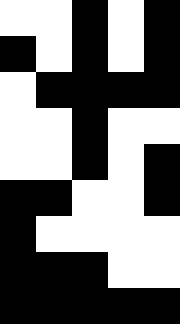[["white", "white", "black", "white", "black"], ["black", "white", "black", "white", "black"], ["white", "black", "black", "black", "black"], ["white", "white", "black", "white", "white"], ["white", "white", "black", "white", "black"], ["black", "black", "white", "white", "black"], ["black", "white", "white", "white", "white"], ["black", "black", "black", "white", "white"], ["black", "black", "black", "black", "black"]]